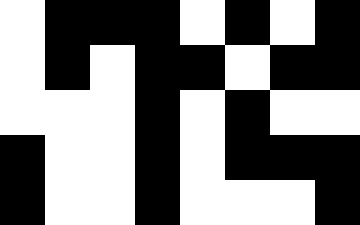[["white", "black", "black", "black", "white", "black", "white", "black"], ["white", "black", "white", "black", "black", "white", "black", "black"], ["white", "white", "white", "black", "white", "black", "white", "white"], ["black", "white", "white", "black", "white", "black", "black", "black"], ["black", "white", "white", "black", "white", "white", "white", "black"]]